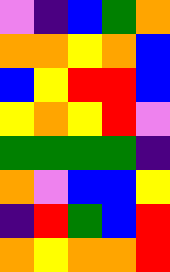[["violet", "indigo", "blue", "green", "orange"], ["orange", "orange", "yellow", "orange", "blue"], ["blue", "yellow", "red", "red", "blue"], ["yellow", "orange", "yellow", "red", "violet"], ["green", "green", "green", "green", "indigo"], ["orange", "violet", "blue", "blue", "yellow"], ["indigo", "red", "green", "blue", "red"], ["orange", "yellow", "orange", "orange", "red"]]